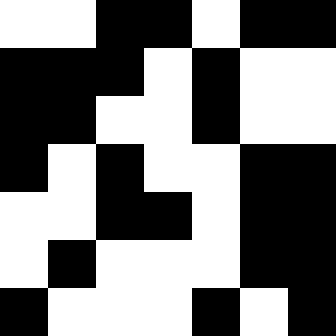[["white", "white", "black", "black", "white", "black", "black"], ["black", "black", "black", "white", "black", "white", "white"], ["black", "black", "white", "white", "black", "white", "white"], ["black", "white", "black", "white", "white", "black", "black"], ["white", "white", "black", "black", "white", "black", "black"], ["white", "black", "white", "white", "white", "black", "black"], ["black", "white", "white", "white", "black", "white", "black"]]